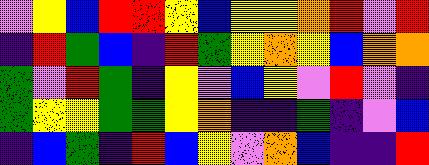[["violet", "yellow", "blue", "red", "red", "yellow", "blue", "yellow", "yellow", "orange", "red", "violet", "red"], ["indigo", "red", "green", "blue", "indigo", "red", "green", "yellow", "orange", "yellow", "blue", "orange", "orange"], ["green", "violet", "red", "green", "indigo", "yellow", "violet", "blue", "yellow", "violet", "red", "violet", "indigo"], ["green", "yellow", "yellow", "green", "green", "yellow", "orange", "indigo", "indigo", "green", "indigo", "violet", "blue"], ["indigo", "blue", "green", "indigo", "red", "blue", "yellow", "violet", "orange", "blue", "indigo", "indigo", "red"]]